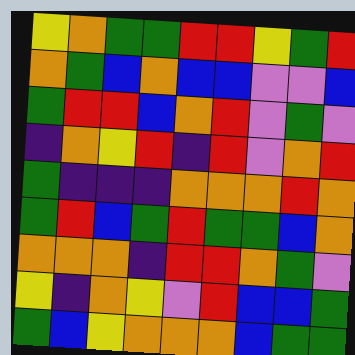[["yellow", "orange", "green", "green", "red", "red", "yellow", "green", "red"], ["orange", "green", "blue", "orange", "blue", "blue", "violet", "violet", "blue"], ["green", "red", "red", "blue", "orange", "red", "violet", "green", "violet"], ["indigo", "orange", "yellow", "red", "indigo", "red", "violet", "orange", "red"], ["green", "indigo", "indigo", "indigo", "orange", "orange", "orange", "red", "orange"], ["green", "red", "blue", "green", "red", "green", "green", "blue", "orange"], ["orange", "orange", "orange", "indigo", "red", "red", "orange", "green", "violet"], ["yellow", "indigo", "orange", "yellow", "violet", "red", "blue", "blue", "green"], ["green", "blue", "yellow", "orange", "orange", "orange", "blue", "green", "green"]]